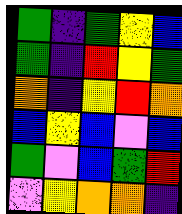[["green", "indigo", "green", "yellow", "blue"], ["green", "indigo", "red", "yellow", "green"], ["orange", "indigo", "yellow", "red", "orange"], ["blue", "yellow", "blue", "violet", "blue"], ["green", "violet", "blue", "green", "red"], ["violet", "yellow", "orange", "orange", "indigo"]]